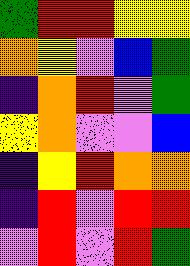[["green", "red", "red", "yellow", "yellow"], ["orange", "yellow", "violet", "blue", "green"], ["indigo", "orange", "red", "violet", "green"], ["yellow", "orange", "violet", "violet", "blue"], ["indigo", "yellow", "red", "orange", "orange"], ["indigo", "red", "violet", "red", "red"], ["violet", "red", "violet", "red", "green"]]